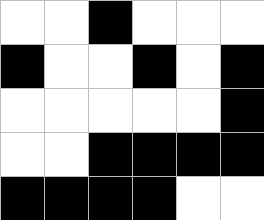[["white", "white", "black", "white", "white", "white"], ["black", "white", "white", "black", "white", "black"], ["white", "white", "white", "white", "white", "black"], ["white", "white", "black", "black", "black", "black"], ["black", "black", "black", "black", "white", "white"]]